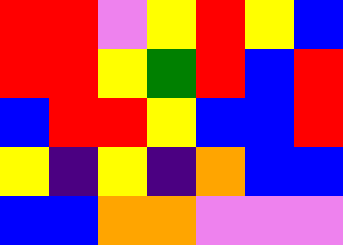[["red", "red", "violet", "yellow", "red", "yellow", "blue"], ["red", "red", "yellow", "green", "red", "blue", "red"], ["blue", "red", "red", "yellow", "blue", "blue", "red"], ["yellow", "indigo", "yellow", "indigo", "orange", "blue", "blue"], ["blue", "blue", "orange", "orange", "violet", "violet", "violet"]]